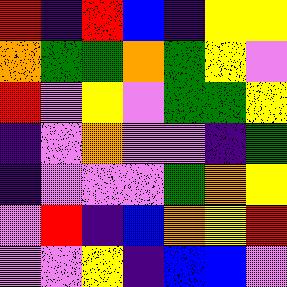[["red", "indigo", "red", "blue", "indigo", "yellow", "yellow"], ["orange", "green", "green", "orange", "green", "yellow", "violet"], ["red", "violet", "yellow", "violet", "green", "green", "yellow"], ["indigo", "violet", "orange", "violet", "violet", "indigo", "green"], ["indigo", "violet", "violet", "violet", "green", "orange", "yellow"], ["violet", "red", "indigo", "blue", "orange", "yellow", "red"], ["violet", "violet", "yellow", "indigo", "blue", "blue", "violet"]]